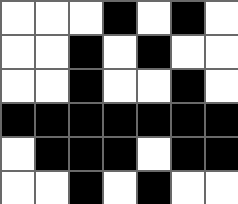[["white", "white", "white", "black", "white", "black", "white"], ["white", "white", "black", "white", "black", "white", "white"], ["white", "white", "black", "white", "white", "black", "white"], ["black", "black", "black", "black", "black", "black", "black"], ["white", "black", "black", "black", "white", "black", "black"], ["white", "white", "black", "white", "black", "white", "white"]]